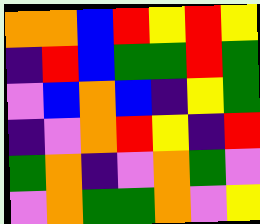[["orange", "orange", "blue", "red", "yellow", "red", "yellow"], ["indigo", "red", "blue", "green", "green", "red", "green"], ["violet", "blue", "orange", "blue", "indigo", "yellow", "green"], ["indigo", "violet", "orange", "red", "yellow", "indigo", "red"], ["green", "orange", "indigo", "violet", "orange", "green", "violet"], ["violet", "orange", "green", "green", "orange", "violet", "yellow"]]